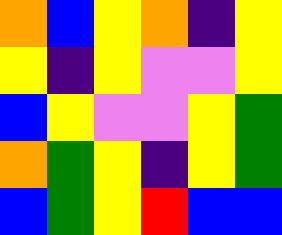[["orange", "blue", "yellow", "orange", "indigo", "yellow"], ["yellow", "indigo", "yellow", "violet", "violet", "yellow"], ["blue", "yellow", "violet", "violet", "yellow", "green"], ["orange", "green", "yellow", "indigo", "yellow", "green"], ["blue", "green", "yellow", "red", "blue", "blue"]]